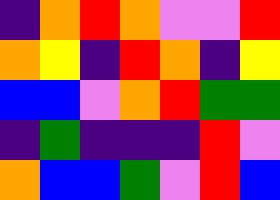[["indigo", "orange", "red", "orange", "violet", "violet", "red"], ["orange", "yellow", "indigo", "red", "orange", "indigo", "yellow"], ["blue", "blue", "violet", "orange", "red", "green", "green"], ["indigo", "green", "indigo", "indigo", "indigo", "red", "violet"], ["orange", "blue", "blue", "green", "violet", "red", "blue"]]